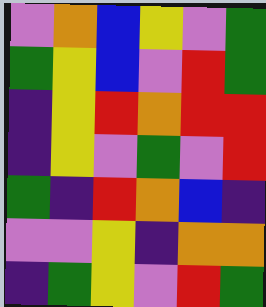[["violet", "orange", "blue", "yellow", "violet", "green"], ["green", "yellow", "blue", "violet", "red", "green"], ["indigo", "yellow", "red", "orange", "red", "red"], ["indigo", "yellow", "violet", "green", "violet", "red"], ["green", "indigo", "red", "orange", "blue", "indigo"], ["violet", "violet", "yellow", "indigo", "orange", "orange"], ["indigo", "green", "yellow", "violet", "red", "green"]]